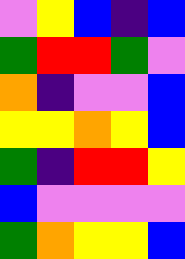[["violet", "yellow", "blue", "indigo", "blue"], ["green", "red", "red", "green", "violet"], ["orange", "indigo", "violet", "violet", "blue"], ["yellow", "yellow", "orange", "yellow", "blue"], ["green", "indigo", "red", "red", "yellow"], ["blue", "violet", "violet", "violet", "violet"], ["green", "orange", "yellow", "yellow", "blue"]]